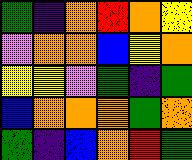[["green", "indigo", "orange", "red", "orange", "yellow"], ["violet", "orange", "orange", "blue", "yellow", "orange"], ["yellow", "yellow", "violet", "green", "indigo", "green"], ["blue", "orange", "orange", "orange", "green", "orange"], ["green", "indigo", "blue", "orange", "red", "green"]]